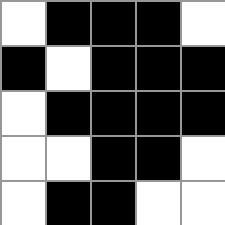[["white", "black", "black", "black", "white"], ["black", "white", "black", "black", "black"], ["white", "black", "black", "black", "black"], ["white", "white", "black", "black", "white"], ["white", "black", "black", "white", "white"]]